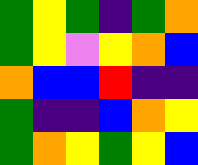[["green", "yellow", "green", "indigo", "green", "orange"], ["green", "yellow", "violet", "yellow", "orange", "blue"], ["orange", "blue", "blue", "red", "indigo", "indigo"], ["green", "indigo", "indigo", "blue", "orange", "yellow"], ["green", "orange", "yellow", "green", "yellow", "blue"]]